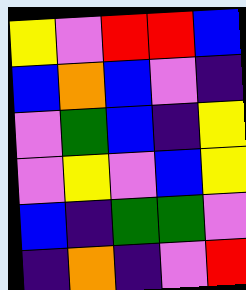[["yellow", "violet", "red", "red", "blue"], ["blue", "orange", "blue", "violet", "indigo"], ["violet", "green", "blue", "indigo", "yellow"], ["violet", "yellow", "violet", "blue", "yellow"], ["blue", "indigo", "green", "green", "violet"], ["indigo", "orange", "indigo", "violet", "red"]]